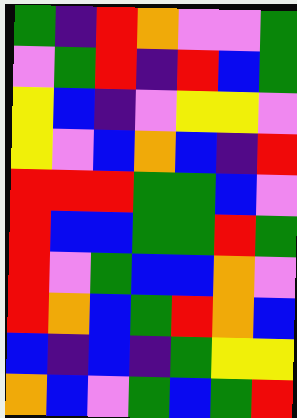[["green", "indigo", "red", "orange", "violet", "violet", "green"], ["violet", "green", "red", "indigo", "red", "blue", "green"], ["yellow", "blue", "indigo", "violet", "yellow", "yellow", "violet"], ["yellow", "violet", "blue", "orange", "blue", "indigo", "red"], ["red", "red", "red", "green", "green", "blue", "violet"], ["red", "blue", "blue", "green", "green", "red", "green"], ["red", "violet", "green", "blue", "blue", "orange", "violet"], ["red", "orange", "blue", "green", "red", "orange", "blue"], ["blue", "indigo", "blue", "indigo", "green", "yellow", "yellow"], ["orange", "blue", "violet", "green", "blue", "green", "red"]]